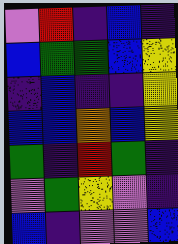[["violet", "red", "indigo", "blue", "indigo"], ["blue", "green", "green", "blue", "yellow"], ["indigo", "blue", "indigo", "indigo", "yellow"], ["blue", "blue", "orange", "blue", "yellow"], ["green", "indigo", "red", "green", "indigo"], ["violet", "green", "yellow", "violet", "indigo"], ["blue", "indigo", "violet", "violet", "blue"]]